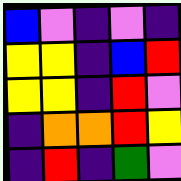[["blue", "violet", "indigo", "violet", "indigo"], ["yellow", "yellow", "indigo", "blue", "red"], ["yellow", "yellow", "indigo", "red", "violet"], ["indigo", "orange", "orange", "red", "yellow"], ["indigo", "red", "indigo", "green", "violet"]]